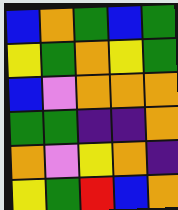[["blue", "orange", "green", "blue", "green"], ["yellow", "green", "orange", "yellow", "green"], ["blue", "violet", "orange", "orange", "orange"], ["green", "green", "indigo", "indigo", "orange"], ["orange", "violet", "yellow", "orange", "indigo"], ["yellow", "green", "red", "blue", "orange"]]